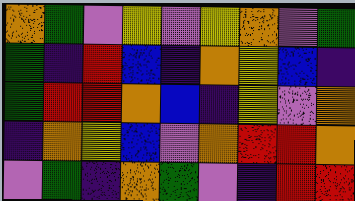[["orange", "green", "violet", "yellow", "violet", "yellow", "orange", "violet", "green"], ["green", "indigo", "red", "blue", "indigo", "orange", "yellow", "blue", "indigo"], ["green", "red", "red", "orange", "blue", "indigo", "yellow", "violet", "orange"], ["indigo", "orange", "yellow", "blue", "violet", "orange", "red", "red", "orange"], ["violet", "green", "indigo", "orange", "green", "violet", "indigo", "red", "red"]]